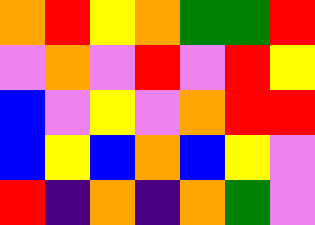[["orange", "red", "yellow", "orange", "green", "green", "red"], ["violet", "orange", "violet", "red", "violet", "red", "yellow"], ["blue", "violet", "yellow", "violet", "orange", "red", "red"], ["blue", "yellow", "blue", "orange", "blue", "yellow", "violet"], ["red", "indigo", "orange", "indigo", "orange", "green", "violet"]]